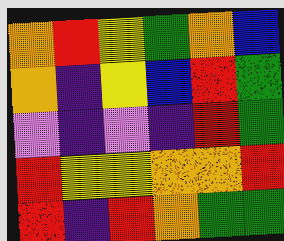[["orange", "red", "yellow", "green", "orange", "blue"], ["orange", "indigo", "yellow", "blue", "red", "green"], ["violet", "indigo", "violet", "indigo", "red", "green"], ["red", "yellow", "yellow", "orange", "orange", "red"], ["red", "indigo", "red", "orange", "green", "green"]]